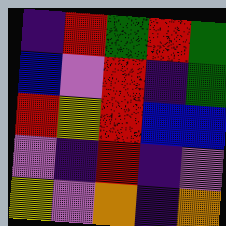[["indigo", "red", "green", "red", "green"], ["blue", "violet", "red", "indigo", "green"], ["red", "yellow", "red", "blue", "blue"], ["violet", "indigo", "red", "indigo", "violet"], ["yellow", "violet", "orange", "indigo", "orange"]]